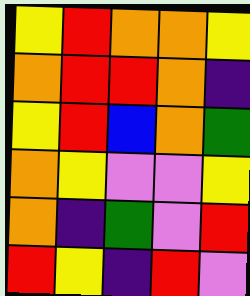[["yellow", "red", "orange", "orange", "yellow"], ["orange", "red", "red", "orange", "indigo"], ["yellow", "red", "blue", "orange", "green"], ["orange", "yellow", "violet", "violet", "yellow"], ["orange", "indigo", "green", "violet", "red"], ["red", "yellow", "indigo", "red", "violet"]]